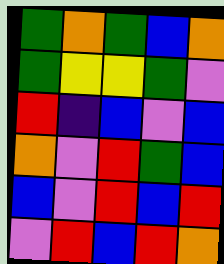[["green", "orange", "green", "blue", "orange"], ["green", "yellow", "yellow", "green", "violet"], ["red", "indigo", "blue", "violet", "blue"], ["orange", "violet", "red", "green", "blue"], ["blue", "violet", "red", "blue", "red"], ["violet", "red", "blue", "red", "orange"]]